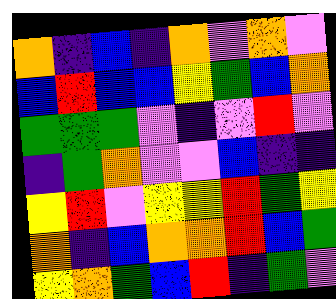[["orange", "indigo", "blue", "indigo", "orange", "violet", "orange", "violet"], ["blue", "red", "blue", "blue", "yellow", "green", "blue", "orange"], ["green", "green", "green", "violet", "indigo", "violet", "red", "violet"], ["indigo", "green", "orange", "violet", "violet", "blue", "indigo", "indigo"], ["yellow", "red", "violet", "yellow", "yellow", "red", "green", "yellow"], ["orange", "indigo", "blue", "orange", "orange", "red", "blue", "green"], ["yellow", "orange", "green", "blue", "red", "indigo", "green", "violet"]]